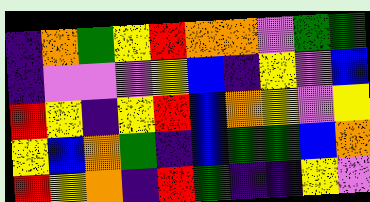[["indigo", "orange", "green", "yellow", "red", "orange", "orange", "violet", "green", "green"], ["indigo", "violet", "violet", "violet", "yellow", "blue", "indigo", "yellow", "violet", "blue"], ["red", "yellow", "indigo", "yellow", "red", "blue", "orange", "yellow", "violet", "yellow"], ["yellow", "blue", "orange", "green", "indigo", "blue", "green", "green", "blue", "orange"], ["red", "yellow", "orange", "indigo", "red", "green", "indigo", "indigo", "yellow", "violet"]]